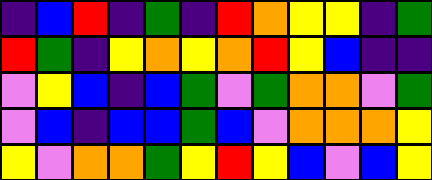[["indigo", "blue", "red", "indigo", "green", "indigo", "red", "orange", "yellow", "yellow", "indigo", "green"], ["red", "green", "indigo", "yellow", "orange", "yellow", "orange", "red", "yellow", "blue", "indigo", "indigo"], ["violet", "yellow", "blue", "indigo", "blue", "green", "violet", "green", "orange", "orange", "violet", "green"], ["violet", "blue", "indigo", "blue", "blue", "green", "blue", "violet", "orange", "orange", "orange", "yellow"], ["yellow", "violet", "orange", "orange", "green", "yellow", "red", "yellow", "blue", "violet", "blue", "yellow"]]